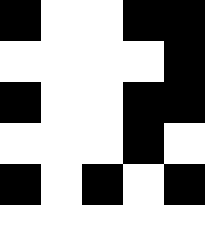[["black", "white", "white", "black", "black"], ["white", "white", "white", "white", "black"], ["black", "white", "white", "black", "black"], ["white", "white", "white", "black", "white"], ["black", "white", "black", "white", "black"], ["white", "white", "white", "white", "white"]]